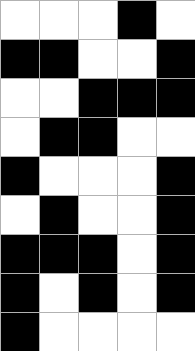[["white", "white", "white", "black", "white"], ["black", "black", "white", "white", "black"], ["white", "white", "black", "black", "black"], ["white", "black", "black", "white", "white"], ["black", "white", "white", "white", "black"], ["white", "black", "white", "white", "black"], ["black", "black", "black", "white", "black"], ["black", "white", "black", "white", "black"], ["black", "white", "white", "white", "white"]]